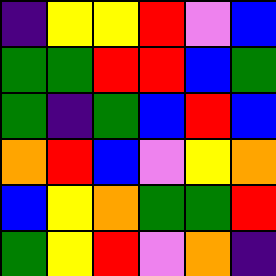[["indigo", "yellow", "yellow", "red", "violet", "blue"], ["green", "green", "red", "red", "blue", "green"], ["green", "indigo", "green", "blue", "red", "blue"], ["orange", "red", "blue", "violet", "yellow", "orange"], ["blue", "yellow", "orange", "green", "green", "red"], ["green", "yellow", "red", "violet", "orange", "indigo"]]